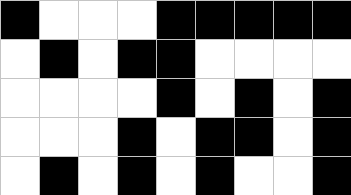[["black", "white", "white", "white", "black", "black", "black", "black", "black"], ["white", "black", "white", "black", "black", "white", "white", "white", "white"], ["white", "white", "white", "white", "black", "white", "black", "white", "black"], ["white", "white", "white", "black", "white", "black", "black", "white", "black"], ["white", "black", "white", "black", "white", "black", "white", "white", "black"]]